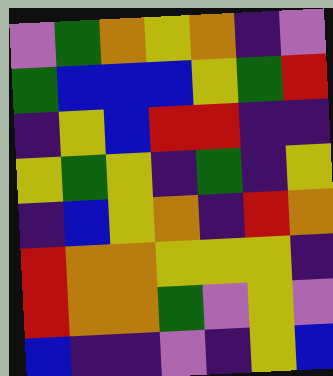[["violet", "green", "orange", "yellow", "orange", "indigo", "violet"], ["green", "blue", "blue", "blue", "yellow", "green", "red"], ["indigo", "yellow", "blue", "red", "red", "indigo", "indigo"], ["yellow", "green", "yellow", "indigo", "green", "indigo", "yellow"], ["indigo", "blue", "yellow", "orange", "indigo", "red", "orange"], ["red", "orange", "orange", "yellow", "yellow", "yellow", "indigo"], ["red", "orange", "orange", "green", "violet", "yellow", "violet"], ["blue", "indigo", "indigo", "violet", "indigo", "yellow", "blue"]]